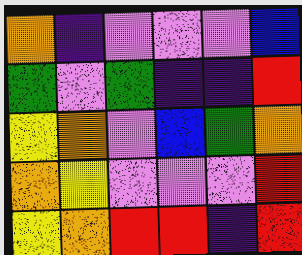[["orange", "indigo", "violet", "violet", "violet", "blue"], ["green", "violet", "green", "indigo", "indigo", "red"], ["yellow", "orange", "violet", "blue", "green", "orange"], ["orange", "yellow", "violet", "violet", "violet", "red"], ["yellow", "orange", "red", "red", "indigo", "red"]]